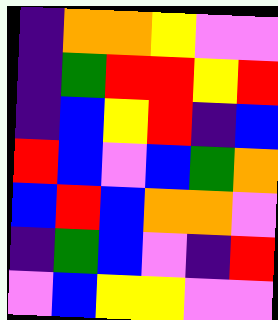[["indigo", "orange", "orange", "yellow", "violet", "violet"], ["indigo", "green", "red", "red", "yellow", "red"], ["indigo", "blue", "yellow", "red", "indigo", "blue"], ["red", "blue", "violet", "blue", "green", "orange"], ["blue", "red", "blue", "orange", "orange", "violet"], ["indigo", "green", "blue", "violet", "indigo", "red"], ["violet", "blue", "yellow", "yellow", "violet", "violet"]]